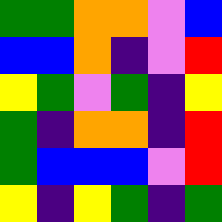[["green", "green", "orange", "orange", "violet", "blue"], ["blue", "blue", "orange", "indigo", "violet", "red"], ["yellow", "green", "violet", "green", "indigo", "yellow"], ["green", "indigo", "orange", "orange", "indigo", "red"], ["green", "blue", "blue", "blue", "violet", "red"], ["yellow", "indigo", "yellow", "green", "indigo", "green"]]